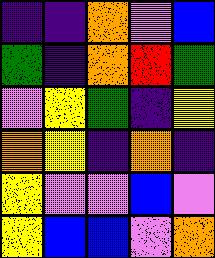[["indigo", "indigo", "orange", "violet", "blue"], ["green", "indigo", "orange", "red", "green"], ["violet", "yellow", "green", "indigo", "yellow"], ["orange", "yellow", "indigo", "orange", "indigo"], ["yellow", "violet", "violet", "blue", "violet"], ["yellow", "blue", "blue", "violet", "orange"]]